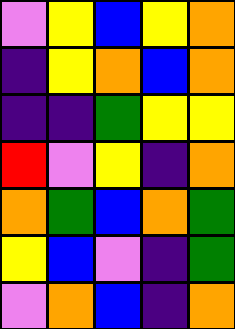[["violet", "yellow", "blue", "yellow", "orange"], ["indigo", "yellow", "orange", "blue", "orange"], ["indigo", "indigo", "green", "yellow", "yellow"], ["red", "violet", "yellow", "indigo", "orange"], ["orange", "green", "blue", "orange", "green"], ["yellow", "blue", "violet", "indigo", "green"], ["violet", "orange", "blue", "indigo", "orange"]]